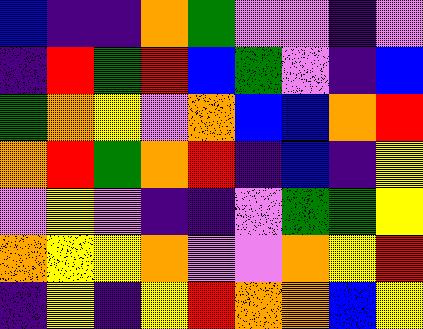[["blue", "indigo", "indigo", "orange", "green", "violet", "violet", "indigo", "violet"], ["indigo", "red", "green", "red", "blue", "green", "violet", "indigo", "blue"], ["green", "orange", "yellow", "violet", "orange", "blue", "blue", "orange", "red"], ["orange", "red", "green", "orange", "red", "indigo", "blue", "indigo", "yellow"], ["violet", "yellow", "violet", "indigo", "indigo", "violet", "green", "green", "yellow"], ["orange", "yellow", "yellow", "orange", "violet", "violet", "orange", "yellow", "red"], ["indigo", "yellow", "indigo", "yellow", "red", "orange", "orange", "blue", "yellow"]]